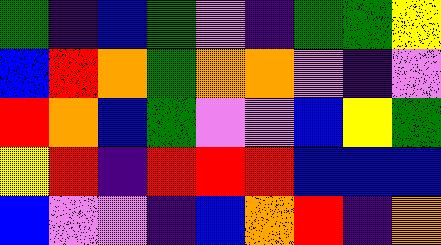[["green", "indigo", "blue", "green", "violet", "indigo", "green", "green", "yellow"], ["blue", "red", "orange", "green", "orange", "orange", "violet", "indigo", "violet"], ["red", "orange", "blue", "green", "violet", "violet", "blue", "yellow", "green"], ["yellow", "red", "indigo", "red", "red", "red", "blue", "blue", "blue"], ["blue", "violet", "violet", "indigo", "blue", "orange", "red", "indigo", "orange"]]